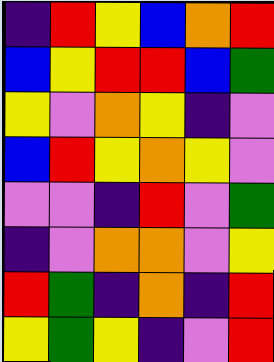[["indigo", "red", "yellow", "blue", "orange", "red"], ["blue", "yellow", "red", "red", "blue", "green"], ["yellow", "violet", "orange", "yellow", "indigo", "violet"], ["blue", "red", "yellow", "orange", "yellow", "violet"], ["violet", "violet", "indigo", "red", "violet", "green"], ["indigo", "violet", "orange", "orange", "violet", "yellow"], ["red", "green", "indigo", "orange", "indigo", "red"], ["yellow", "green", "yellow", "indigo", "violet", "red"]]